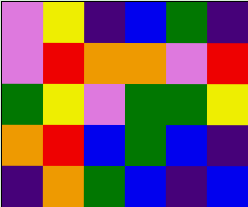[["violet", "yellow", "indigo", "blue", "green", "indigo"], ["violet", "red", "orange", "orange", "violet", "red"], ["green", "yellow", "violet", "green", "green", "yellow"], ["orange", "red", "blue", "green", "blue", "indigo"], ["indigo", "orange", "green", "blue", "indigo", "blue"]]